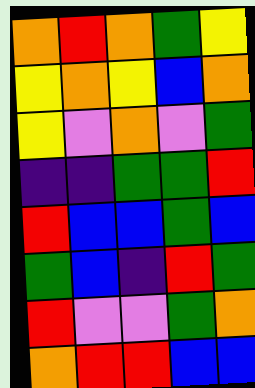[["orange", "red", "orange", "green", "yellow"], ["yellow", "orange", "yellow", "blue", "orange"], ["yellow", "violet", "orange", "violet", "green"], ["indigo", "indigo", "green", "green", "red"], ["red", "blue", "blue", "green", "blue"], ["green", "blue", "indigo", "red", "green"], ["red", "violet", "violet", "green", "orange"], ["orange", "red", "red", "blue", "blue"]]